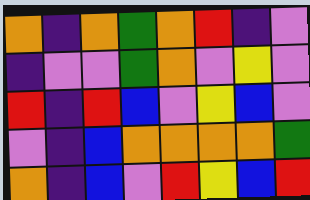[["orange", "indigo", "orange", "green", "orange", "red", "indigo", "violet"], ["indigo", "violet", "violet", "green", "orange", "violet", "yellow", "violet"], ["red", "indigo", "red", "blue", "violet", "yellow", "blue", "violet"], ["violet", "indigo", "blue", "orange", "orange", "orange", "orange", "green"], ["orange", "indigo", "blue", "violet", "red", "yellow", "blue", "red"]]